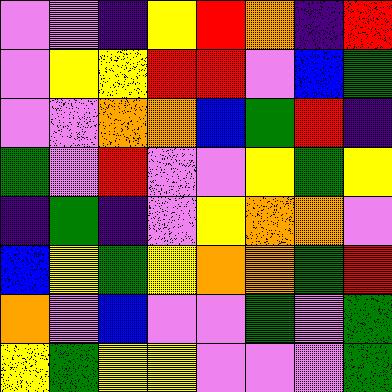[["violet", "violet", "indigo", "yellow", "red", "orange", "indigo", "red"], ["violet", "yellow", "yellow", "red", "red", "violet", "blue", "green"], ["violet", "violet", "orange", "orange", "blue", "green", "red", "indigo"], ["green", "violet", "red", "violet", "violet", "yellow", "green", "yellow"], ["indigo", "green", "indigo", "violet", "yellow", "orange", "orange", "violet"], ["blue", "yellow", "green", "yellow", "orange", "orange", "green", "red"], ["orange", "violet", "blue", "violet", "violet", "green", "violet", "green"], ["yellow", "green", "yellow", "yellow", "violet", "violet", "violet", "green"]]